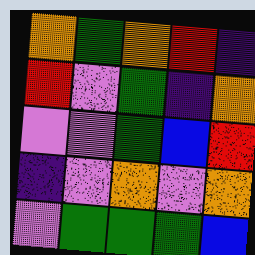[["orange", "green", "orange", "red", "indigo"], ["red", "violet", "green", "indigo", "orange"], ["violet", "violet", "green", "blue", "red"], ["indigo", "violet", "orange", "violet", "orange"], ["violet", "green", "green", "green", "blue"]]